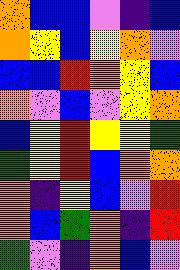[["orange", "blue", "blue", "violet", "indigo", "blue"], ["orange", "yellow", "blue", "yellow", "orange", "violet"], ["blue", "blue", "red", "orange", "yellow", "blue"], ["orange", "violet", "blue", "violet", "yellow", "orange"], ["blue", "yellow", "red", "yellow", "yellow", "green"], ["green", "yellow", "red", "blue", "orange", "orange"], ["orange", "indigo", "yellow", "blue", "violet", "red"], ["orange", "blue", "green", "orange", "indigo", "red"], ["green", "violet", "indigo", "orange", "blue", "violet"]]